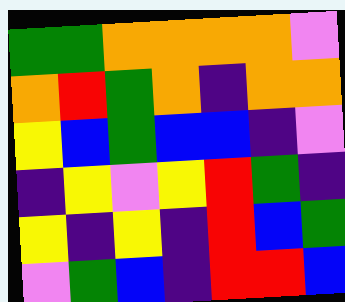[["green", "green", "orange", "orange", "orange", "orange", "violet"], ["orange", "red", "green", "orange", "indigo", "orange", "orange"], ["yellow", "blue", "green", "blue", "blue", "indigo", "violet"], ["indigo", "yellow", "violet", "yellow", "red", "green", "indigo"], ["yellow", "indigo", "yellow", "indigo", "red", "blue", "green"], ["violet", "green", "blue", "indigo", "red", "red", "blue"]]